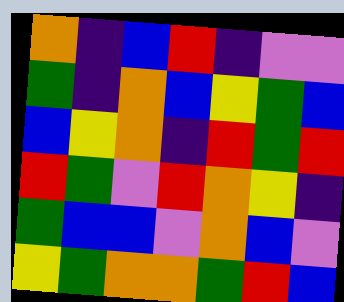[["orange", "indigo", "blue", "red", "indigo", "violet", "violet"], ["green", "indigo", "orange", "blue", "yellow", "green", "blue"], ["blue", "yellow", "orange", "indigo", "red", "green", "red"], ["red", "green", "violet", "red", "orange", "yellow", "indigo"], ["green", "blue", "blue", "violet", "orange", "blue", "violet"], ["yellow", "green", "orange", "orange", "green", "red", "blue"]]